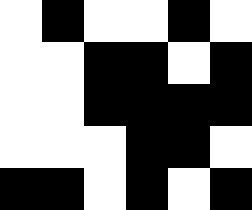[["white", "black", "white", "white", "black", "white"], ["white", "white", "black", "black", "white", "black"], ["white", "white", "black", "black", "black", "black"], ["white", "white", "white", "black", "black", "white"], ["black", "black", "white", "black", "white", "black"]]